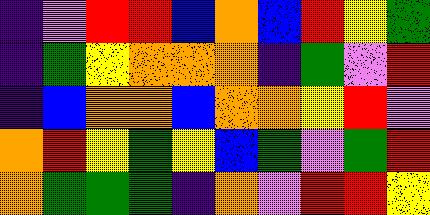[["indigo", "violet", "red", "red", "blue", "orange", "blue", "red", "yellow", "green"], ["indigo", "green", "yellow", "orange", "orange", "orange", "indigo", "green", "violet", "red"], ["indigo", "blue", "orange", "orange", "blue", "orange", "orange", "yellow", "red", "violet"], ["orange", "red", "yellow", "green", "yellow", "blue", "green", "violet", "green", "red"], ["orange", "green", "green", "green", "indigo", "orange", "violet", "red", "red", "yellow"]]